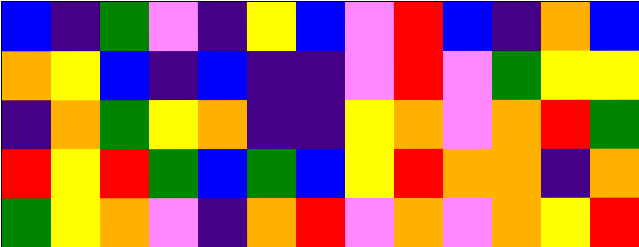[["blue", "indigo", "green", "violet", "indigo", "yellow", "blue", "violet", "red", "blue", "indigo", "orange", "blue"], ["orange", "yellow", "blue", "indigo", "blue", "indigo", "indigo", "violet", "red", "violet", "green", "yellow", "yellow"], ["indigo", "orange", "green", "yellow", "orange", "indigo", "indigo", "yellow", "orange", "violet", "orange", "red", "green"], ["red", "yellow", "red", "green", "blue", "green", "blue", "yellow", "red", "orange", "orange", "indigo", "orange"], ["green", "yellow", "orange", "violet", "indigo", "orange", "red", "violet", "orange", "violet", "orange", "yellow", "red"]]